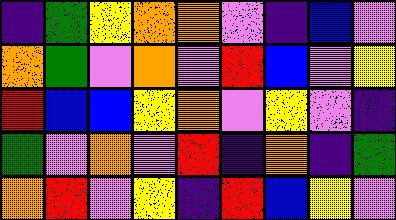[["indigo", "green", "yellow", "orange", "orange", "violet", "indigo", "blue", "violet"], ["orange", "green", "violet", "orange", "violet", "red", "blue", "violet", "yellow"], ["red", "blue", "blue", "yellow", "orange", "violet", "yellow", "violet", "indigo"], ["green", "violet", "orange", "violet", "red", "indigo", "orange", "indigo", "green"], ["orange", "red", "violet", "yellow", "indigo", "red", "blue", "yellow", "violet"]]